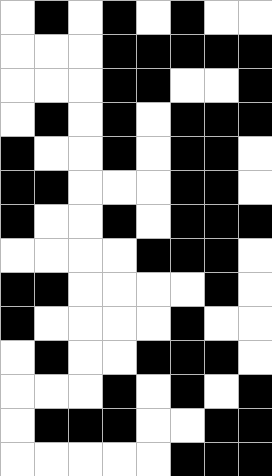[["white", "black", "white", "black", "white", "black", "white", "white"], ["white", "white", "white", "black", "black", "black", "black", "black"], ["white", "white", "white", "black", "black", "white", "white", "black"], ["white", "black", "white", "black", "white", "black", "black", "black"], ["black", "white", "white", "black", "white", "black", "black", "white"], ["black", "black", "white", "white", "white", "black", "black", "white"], ["black", "white", "white", "black", "white", "black", "black", "black"], ["white", "white", "white", "white", "black", "black", "black", "white"], ["black", "black", "white", "white", "white", "white", "black", "white"], ["black", "white", "white", "white", "white", "black", "white", "white"], ["white", "black", "white", "white", "black", "black", "black", "white"], ["white", "white", "white", "black", "white", "black", "white", "black"], ["white", "black", "black", "black", "white", "white", "black", "black"], ["white", "white", "white", "white", "white", "black", "black", "black"]]